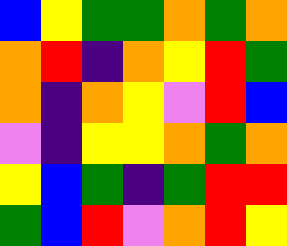[["blue", "yellow", "green", "green", "orange", "green", "orange"], ["orange", "red", "indigo", "orange", "yellow", "red", "green"], ["orange", "indigo", "orange", "yellow", "violet", "red", "blue"], ["violet", "indigo", "yellow", "yellow", "orange", "green", "orange"], ["yellow", "blue", "green", "indigo", "green", "red", "red"], ["green", "blue", "red", "violet", "orange", "red", "yellow"]]